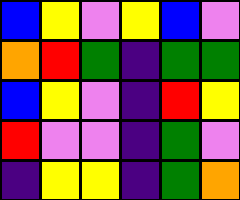[["blue", "yellow", "violet", "yellow", "blue", "violet"], ["orange", "red", "green", "indigo", "green", "green"], ["blue", "yellow", "violet", "indigo", "red", "yellow"], ["red", "violet", "violet", "indigo", "green", "violet"], ["indigo", "yellow", "yellow", "indigo", "green", "orange"]]